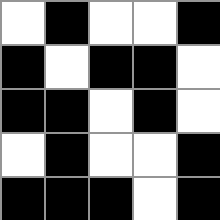[["white", "black", "white", "white", "black"], ["black", "white", "black", "black", "white"], ["black", "black", "white", "black", "white"], ["white", "black", "white", "white", "black"], ["black", "black", "black", "white", "black"]]